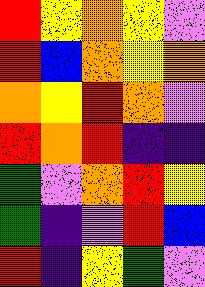[["red", "yellow", "orange", "yellow", "violet"], ["red", "blue", "orange", "yellow", "orange"], ["orange", "yellow", "red", "orange", "violet"], ["red", "orange", "red", "indigo", "indigo"], ["green", "violet", "orange", "red", "yellow"], ["green", "indigo", "violet", "red", "blue"], ["red", "indigo", "yellow", "green", "violet"]]